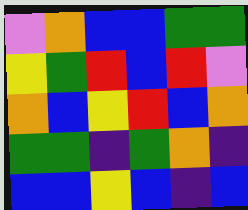[["violet", "orange", "blue", "blue", "green", "green"], ["yellow", "green", "red", "blue", "red", "violet"], ["orange", "blue", "yellow", "red", "blue", "orange"], ["green", "green", "indigo", "green", "orange", "indigo"], ["blue", "blue", "yellow", "blue", "indigo", "blue"]]